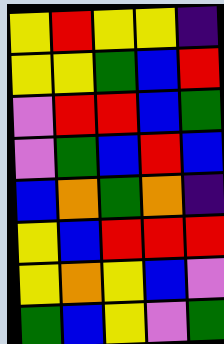[["yellow", "red", "yellow", "yellow", "indigo"], ["yellow", "yellow", "green", "blue", "red"], ["violet", "red", "red", "blue", "green"], ["violet", "green", "blue", "red", "blue"], ["blue", "orange", "green", "orange", "indigo"], ["yellow", "blue", "red", "red", "red"], ["yellow", "orange", "yellow", "blue", "violet"], ["green", "blue", "yellow", "violet", "green"]]